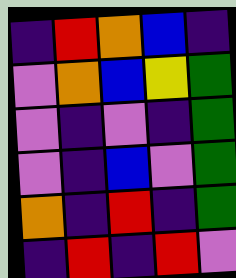[["indigo", "red", "orange", "blue", "indigo"], ["violet", "orange", "blue", "yellow", "green"], ["violet", "indigo", "violet", "indigo", "green"], ["violet", "indigo", "blue", "violet", "green"], ["orange", "indigo", "red", "indigo", "green"], ["indigo", "red", "indigo", "red", "violet"]]